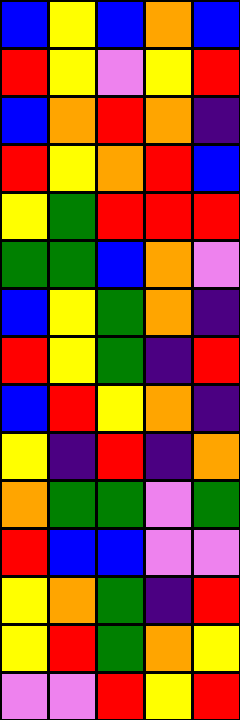[["blue", "yellow", "blue", "orange", "blue"], ["red", "yellow", "violet", "yellow", "red"], ["blue", "orange", "red", "orange", "indigo"], ["red", "yellow", "orange", "red", "blue"], ["yellow", "green", "red", "red", "red"], ["green", "green", "blue", "orange", "violet"], ["blue", "yellow", "green", "orange", "indigo"], ["red", "yellow", "green", "indigo", "red"], ["blue", "red", "yellow", "orange", "indigo"], ["yellow", "indigo", "red", "indigo", "orange"], ["orange", "green", "green", "violet", "green"], ["red", "blue", "blue", "violet", "violet"], ["yellow", "orange", "green", "indigo", "red"], ["yellow", "red", "green", "orange", "yellow"], ["violet", "violet", "red", "yellow", "red"]]